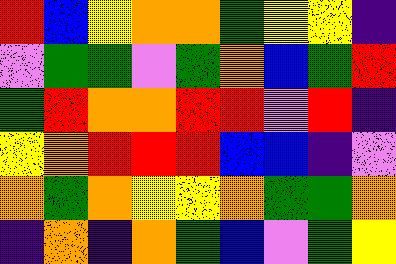[["red", "blue", "yellow", "orange", "orange", "green", "yellow", "yellow", "indigo"], ["violet", "green", "green", "violet", "green", "orange", "blue", "green", "red"], ["green", "red", "orange", "orange", "red", "red", "violet", "red", "indigo"], ["yellow", "orange", "red", "red", "red", "blue", "blue", "indigo", "violet"], ["orange", "green", "orange", "yellow", "yellow", "orange", "green", "green", "orange"], ["indigo", "orange", "indigo", "orange", "green", "blue", "violet", "green", "yellow"]]